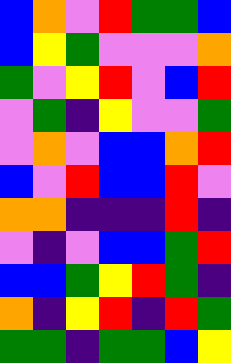[["blue", "orange", "violet", "red", "green", "green", "blue"], ["blue", "yellow", "green", "violet", "violet", "violet", "orange"], ["green", "violet", "yellow", "red", "violet", "blue", "red"], ["violet", "green", "indigo", "yellow", "violet", "violet", "green"], ["violet", "orange", "violet", "blue", "blue", "orange", "red"], ["blue", "violet", "red", "blue", "blue", "red", "violet"], ["orange", "orange", "indigo", "indigo", "indigo", "red", "indigo"], ["violet", "indigo", "violet", "blue", "blue", "green", "red"], ["blue", "blue", "green", "yellow", "red", "green", "indigo"], ["orange", "indigo", "yellow", "red", "indigo", "red", "green"], ["green", "green", "indigo", "green", "green", "blue", "yellow"]]